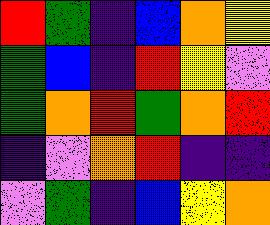[["red", "green", "indigo", "blue", "orange", "yellow"], ["green", "blue", "indigo", "red", "yellow", "violet"], ["green", "orange", "red", "green", "orange", "red"], ["indigo", "violet", "orange", "red", "indigo", "indigo"], ["violet", "green", "indigo", "blue", "yellow", "orange"]]